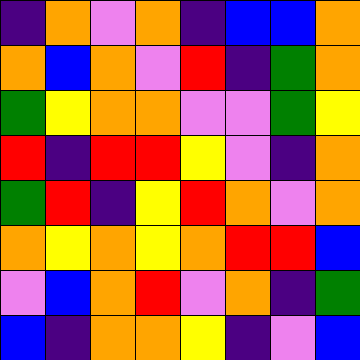[["indigo", "orange", "violet", "orange", "indigo", "blue", "blue", "orange"], ["orange", "blue", "orange", "violet", "red", "indigo", "green", "orange"], ["green", "yellow", "orange", "orange", "violet", "violet", "green", "yellow"], ["red", "indigo", "red", "red", "yellow", "violet", "indigo", "orange"], ["green", "red", "indigo", "yellow", "red", "orange", "violet", "orange"], ["orange", "yellow", "orange", "yellow", "orange", "red", "red", "blue"], ["violet", "blue", "orange", "red", "violet", "orange", "indigo", "green"], ["blue", "indigo", "orange", "orange", "yellow", "indigo", "violet", "blue"]]